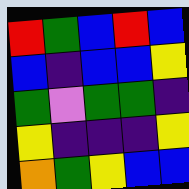[["red", "green", "blue", "red", "blue"], ["blue", "indigo", "blue", "blue", "yellow"], ["green", "violet", "green", "green", "indigo"], ["yellow", "indigo", "indigo", "indigo", "yellow"], ["orange", "green", "yellow", "blue", "blue"]]